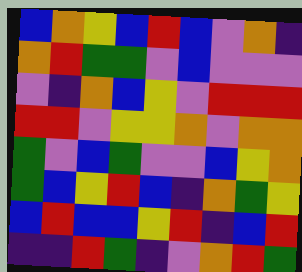[["blue", "orange", "yellow", "blue", "red", "blue", "violet", "orange", "indigo"], ["orange", "red", "green", "green", "violet", "blue", "violet", "violet", "violet"], ["violet", "indigo", "orange", "blue", "yellow", "violet", "red", "red", "red"], ["red", "red", "violet", "yellow", "yellow", "orange", "violet", "orange", "orange"], ["green", "violet", "blue", "green", "violet", "violet", "blue", "yellow", "orange"], ["green", "blue", "yellow", "red", "blue", "indigo", "orange", "green", "yellow"], ["blue", "red", "blue", "blue", "yellow", "red", "indigo", "blue", "red"], ["indigo", "indigo", "red", "green", "indigo", "violet", "orange", "red", "green"]]